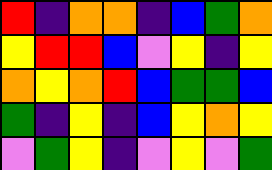[["red", "indigo", "orange", "orange", "indigo", "blue", "green", "orange"], ["yellow", "red", "red", "blue", "violet", "yellow", "indigo", "yellow"], ["orange", "yellow", "orange", "red", "blue", "green", "green", "blue"], ["green", "indigo", "yellow", "indigo", "blue", "yellow", "orange", "yellow"], ["violet", "green", "yellow", "indigo", "violet", "yellow", "violet", "green"]]